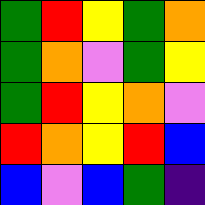[["green", "red", "yellow", "green", "orange"], ["green", "orange", "violet", "green", "yellow"], ["green", "red", "yellow", "orange", "violet"], ["red", "orange", "yellow", "red", "blue"], ["blue", "violet", "blue", "green", "indigo"]]